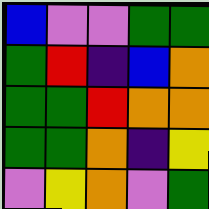[["blue", "violet", "violet", "green", "green"], ["green", "red", "indigo", "blue", "orange"], ["green", "green", "red", "orange", "orange"], ["green", "green", "orange", "indigo", "yellow"], ["violet", "yellow", "orange", "violet", "green"]]